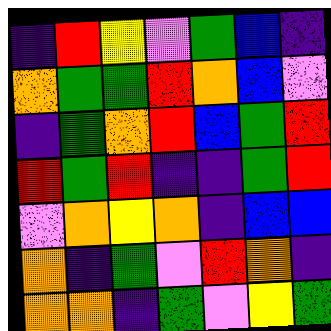[["indigo", "red", "yellow", "violet", "green", "blue", "indigo"], ["orange", "green", "green", "red", "orange", "blue", "violet"], ["indigo", "green", "orange", "red", "blue", "green", "red"], ["red", "green", "red", "indigo", "indigo", "green", "red"], ["violet", "orange", "yellow", "orange", "indigo", "blue", "blue"], ["orange", "indigo", "green", "violet", "red", "orange", "indigo"], ["orange", "orange", "indigo", "green", "violet", "yellow", "green"]]